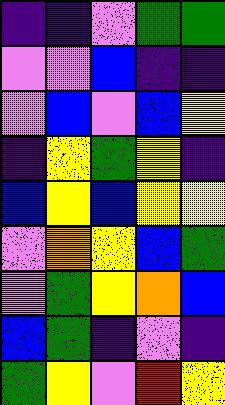[["indigo", "indigo", "violet", "green", "green"], ["violet", "violet", "blue", "indigo", "indigo"], ["violet", "blue", "violet", "blue", "yellow"], ["indigo", "yellow", "green", "yellow", "indigo"], ["blue", "yellow", "blue", "yellow", "yellow"], ["violet", "orange", "yellow", "blue", "green"], ["violet", "green", "yellow", "orange", "blue"], ["blue", "green", "indigo", "violet", "indigo"], ["green", "yellow", "violet", "red", "yellow"]]